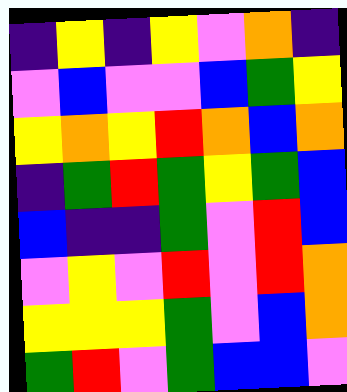[["indigo", "yellow", "indigo", "yellow", "violet", "orange", "indigo"], ["violet", "blue", "violet", "violet", "blue", "green", "yellow"], ["yellow", "orange", "yellow", "red", "orange", "blue", "orange"], ["indigo", "green", "red", "green", "yellow", "green", "blue"], ["blue", "indigo", "indigo", "green", "violet", "red", "blue"], ["violet", "yellow", "violet", "red", "violet", "red", "orange"], ["yellow", "yellow", "yellow", "green", "violet", "blue", "orange"], ["green", "red", "violet", "green", "blue", "blue", "violet"]]